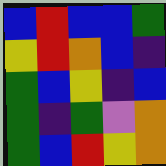[["blue", "red", "blue", "blue", "green"], ["yellow", "red", "orange", "blue", "indigo"], ["green", "blue", "yellow", "indigo", "blue"], ["green", "indigo", "green", "violet", "orange"], ["green", "blue", "red", "yellow", "orange"]]